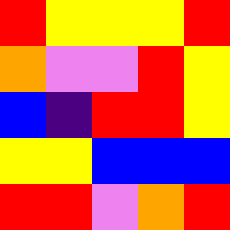[["red", "yellow", "yellow", "yellow", "red"], ["orange", "violet", "violet", "red", "yellow"], ["blue", "indigo", "red", "red", "yellow"], ["yellow", "yellow", "blue", "blue", "blue"], ["red", "red", "violet", "orange", "red"]]